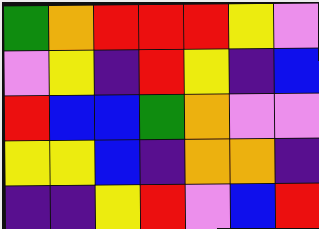[["green", "orange", "red", "red", "red", "yellow", "violet"], ["violet", "yellow", "indigo", "red", "yellow", "indigo", "blue"], ["red", "blue", "blue", "green", "orange", "violet", "violet"], ["yellow", "yellow", "blue", "indigo", "orange", "orange", "indigo"], ["indigo", "indigo", "yellow", "red", "violet", "blue", "red"]]